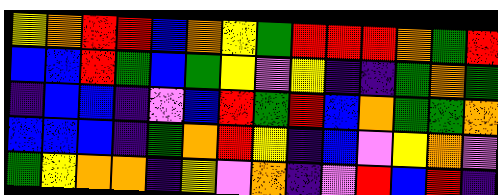[["yellow", "orange", "red", "red", "blue", "orange", "yellow", "green", "red", "red", "red", "orange", "green", "red"], ["blue", "blue", "red", "green", "blue", "green", "yellow", "violet", "yellow", "indigo", "indigo", "green", "orange", "green"], ["indigo", "blue", "blue", "indigo", "violet", "blue", "red", "green", "red", "blue", "orange", "green", "green", "orange"], ["blue", "blue", "blue", "indigo", "green", "orange", "red", "yellow", "indigo", "blue", "violet", "yellow", "orange", "violet"], ["green", "yellow", "orange", "orange", "indigo", "yellow", "violet", "orange", "indigo", "violet", "red", "blue", "red", "indigo"]]